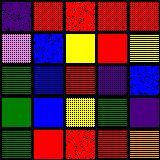[["indigo", "red", "red", "red", "red"], ["violet", "blue", "yellow", "red", "yellow"], ["green", "blue", "red", "indigo", "blue"], ["green", "blue", "yellow", "green", "indigo"], ["green", "red", "red", "red", "orange"]]